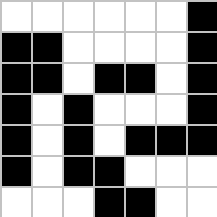[["white", "white", "white", "white", "white", "white", "black"], ["black", "black", "white", "white", "white", "white", "black"], ["black", "black", "white", "black", "black", "white", "black"], ["black", "white", "black", "white", "white", "white", "black"], ["black", "white", "black", "white", "black", "black", "black"], ["black", "white", "black", "black", "white", "white", "white"], ["white", "white", "white", "black", "black", "white", "white"]]